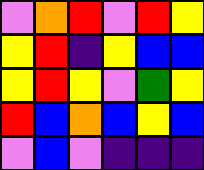[["violet", "orange", "red", "violet", "red", "yellow"], ["yellow", "red", "indigo", "yellow", "blue", "blue"], ["yellow", "red", "yellow", "violet", "green", "yellow"], ["red", "blue", "orange", "blue", "yellow", "blue"], ["violet", "blue", "violet", "indigo", "indigo", "indigo"]]